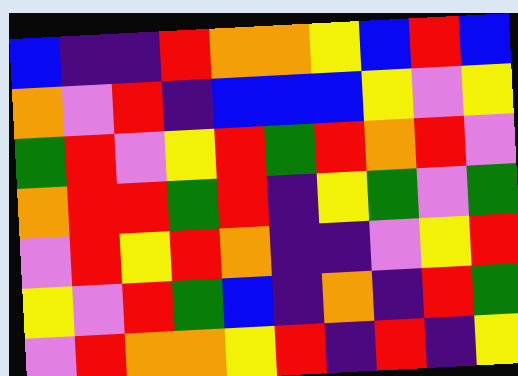[["blue", "indigo", "indigo", "red", "orange", "orange", "yellow", "blue", "red", "blue"], ["orange", "violet", "red", "indigo", "blue", "blue", "blue", "yellow", "violet", "yellow"], ["green", "red", "violet", "yellow", "red", "green", "red", "orange", "red", "violet"], ["orange", "red", "red", "green", "red", "indigo", "yellow", "green", "violet", "green"], ["violet", "red", "yellow", "red", "orange", "indigo", "indigo", "violet", "yellow", "red"], ["yellow", "violet", "red", "green", "blue", "indigo", "orange", "indigo", "red", "green"], ["violet", "red", "orange", "orange", "yellow", "red", "indigo", "red", "indigo", "yellow"]]